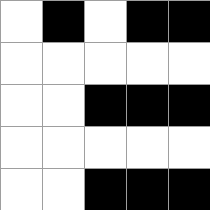[["white", "black", "white", "black", "black"], ["white", "white", "white", "white", "white"], ["white", "white", "black", "black", "black"], ["white", "white", "white", "white", "white"], ["white", "white", "black", "black", "black"]]